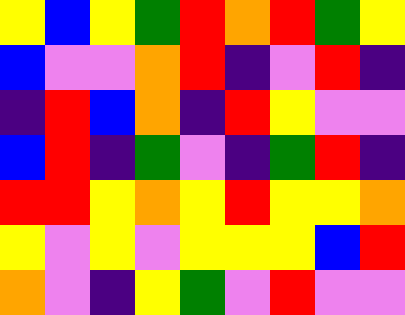[["yellow", "blue", "yellow", "green", "red", "orange", "red", "green", "yellow"], ["blue", "violet", "violet", "orange", "red", "indigo", "violet", "red", "indigo"], ["indigo", "red", "blue", "orange", "indigo", "red", "yellow", "violet", "violet"], ["blue", "red", "indigo", "green", "violet", "indigo", "green", "red", "indigo"], ["red", "red", "yellow", "orange", "yellow", "red", "yellow", "yellow", "orange"], ["yellow", "violet", "yellow", "violet", "yellow", "yellow", "yellow", "blue", "red"], ["orange", "violet", "indigo", "yellow", "green", "violet", "red", "violet", "violet"]]